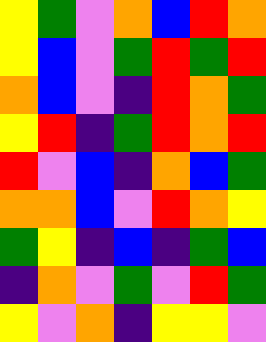[["yellow", "green", "violet", "orange", "blue", "red", "orange"], ["yellow", "blue", "violet", "green", "red", "green", "red"], ["orange", "blue", "violet", "indigo", "red", "orange", "green"], ["yellow", "red", "indigo", "green", "red", "orange", "red"], ["red", "violet", "blue", "indigo", "orange", "blue", "green"], ["orange", "orange", "blue", "violet", "red", "orange", "yellow"], ["green", "yellow", "indigo", "blue", "indigo", "green", "blue"], ["indigo", "orange", "violet", "green", "violet", "red", "green"], ["yellow", "violet", "orange", "indigo", "yellow", "yellow", "violet"]]